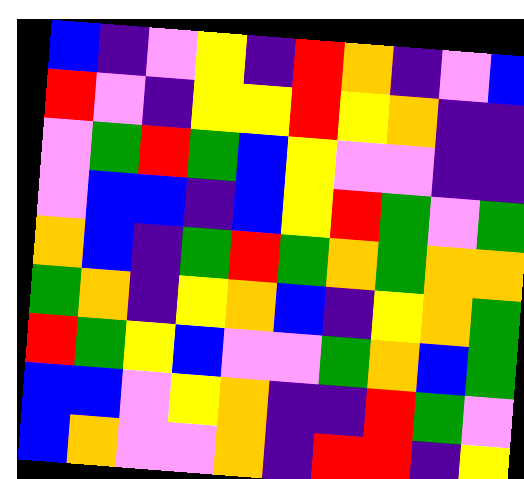[["blue", "indigo", "violet", "yellow", "indigo", "red", "orange", "indigo", "violet", "blue"], ["red", "violet", "indigo", "yellow", "yellow", "red", "yellow", "orange", "indigo", "indigo"], ["violet", "green", "red", "green", "blue", "yellow", "violet", "violet", "indigo", "indigo"], ["violet", "blue", "blue", "indigo", "blue", "yellow", "red", "green", "violet", "green"], ["orange", "blue", "indigo", "green", "red", "green", "orange", "green", "orange", "orange"], ["green", "orange", "indigo", "yellow", "orange", "blue", "indigo", "yellow", "orange", "green"], ["red", "green", "yellow", "blue", "violet", "violet", "green", "orange", "blue", "green"], ["blue", "blue", "violet", "yellow", "orange", "indigo", "indigo", "red", "green", "violet"], ["blue", "orange", "violet", "violet", "orange", "indigo", "red", "red", "indigo", "yellow"]]